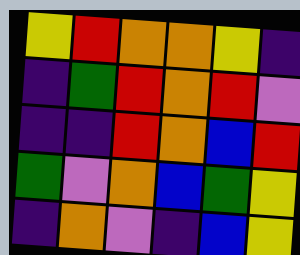[["yellow", "red", "orange", "orange", "yellow", "indigo"], ["indigo", "green", "red", "orange", "red", "violet"], ["indigo", "indigo", "red", "orange", "blue", "red"], ["green", "violet", "orange", "blue", "green", "yellow"], ["indigo", "orange", "violet", "indigo", "blue", "yellow"]]